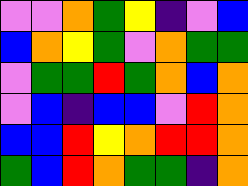[["violet", "violet", "orange", "green", "yellow", "indigo", "violet", "blue"], ["blue", "orange", "yellow", "green", "violet", "orange", "green", "green"], ["violet", "green", "green", "red", "green", "orange", "blue", "orange"], ["violet", "blue", "indigo", "blue", "blue", "violet", "red", "orange"], ["blue", "blue", "red", "yellow", "orange", "red", "red", "orange"], ["green", "blue", "red", "orange", "green", "green", "indigo", "orange"]]